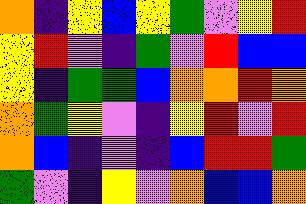[["orange", "indigo", "yellow", "blue", "yellow", "green", "violet", "yellow", "red"], ["yellow", "red", "violet", "indigo", "green", "violet", "red", "blue", "blue"], ["yellow", "indigo", "green", "green", "blue", "orange", "orange", "red", "orange"], ["orange", "green", "yellow", "violet", "indigo", "yellow", "red", "violet", "red"], ["orange", "blue", "indigo", "violet", "indigo", "blue", "red", "red", "green"], ["green", "violet", "indigo", "yellow", "violet", "orange", "blue", "blue", "orange"]]